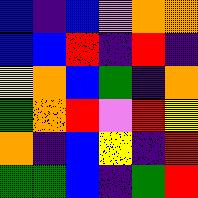[["blue", "indigo", "blue", "violet", "orange", "orange"], ["blue", "blue", "red", "indigo", "red", "indigo"], ["yellow", "orange", "blue", "green", "indigo", "orange"], ["green", "orange", "red", "violet", "red", "yellow"], ["orange", "indigo", "blue", "yellow", "indigo", "red"], ["green", "green", "blue", "indigo", "green", "red"]]